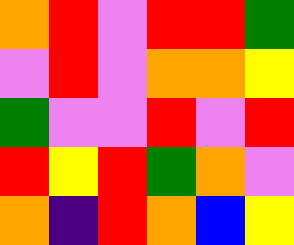[["orange", "red", "violet", "red", "red", "green"], ["violet", "red", "violet", "orange", "orange", "yellow"], ["green", "violet", "violet", "red", "violet", "red"], ["red", "yellow", "red", "green", "orange", "violet"], ["orange", "indigo", "red", "orange", "blue", "yellow"]]